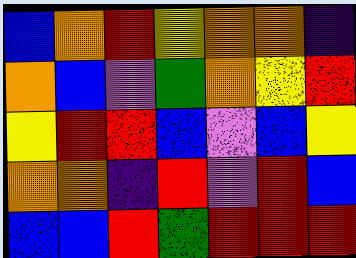[["blue", "orange", "red", "yellow", "orange", "orange", "indigo"], ["orange", "blue", "violet", "green", "orange", "yellow", "red"], ["yellow", "red", "red", "blue", "violet", "blue", "yellow"], ["orange", "orange", "indigo", "red", "violet", "red", "blue"], ["blue", "blue", "red", "green", "red", "red", "red"]]